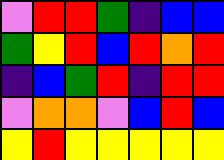[["violet", "red", "red", "green", "indigo", "blue", "blue"], ["green", "yellow", "red", "blue", "red", "orange", "red"], ["indigo", "blue", "green", "red", "indigo", "red", "red"], ["violet", "orange", "orange", "violet", "blue", "red", "blue"], ["yellow", "red", "yellow", "yellow", "yellow", "yellow", "yellow"]]